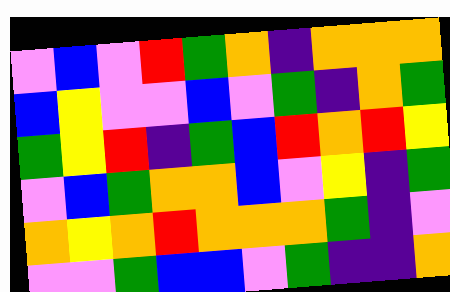[["violet", "blue", "violet", "red", "green", "orange", "indigo", "orange", "orange", "orange"], ["blue", "yellow", "violet", "violet", "blue", "violet", "green", "indigo", "orange", "green"], ["green", "yellow", "red", "indigo", "green", "blue", "red", "orange", "red", "yellow"], ["violet", "blue", "green", "orange", "orange", "blue", "violet", "yellow", "indigo", "green"], ["orange", "yellow", "orange", "red", "orange", "orange", "orange", "green", "indigo", "violet"], ["violet", "violet", "green", "blue", "blue", "violet", "green", "indigo", "indigo", "orange"]]